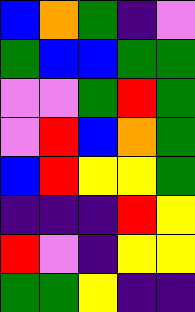[["blue", "orange", "green", "indigo", "violet"], ["green", "blue", "blue", "green", "green"], ["violet", "violet", "green", "red", "green"], ["violet", "red", "blue", "orange", "green"], ["blue", "red", "yellow", "yellow", "green"], ["indigo", "indigo", "indigo", "red", "yellow"], ["red", "violet", "indigo", "yellow", "yellow"], ["green", "green", "yellow", "indigo", "indigo"]]